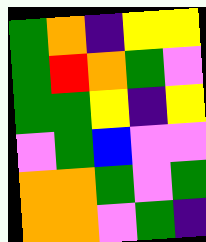[["green", "orange", "indigo", "yellow", "yellow"], ["green", "red", "orange", "green", "violet"], ["green", "green", "yellow", "indigo", "yellow"], ["violet", "green", "blue", "violet", "violet"], ["orange", "orange", "green", "violet", "green"], ["orange", "orange", "violet", "green", "indigo"]]